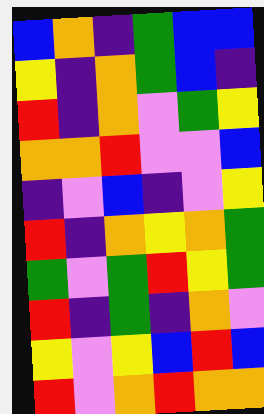[["blue", "orange", "indigo", "green", "blue", "blue"], ["yellow", "indigo", "orange", "green", "blue", "indigo"], ["red", "indigo", "orange", "violet", "green", "yellow"], ["orange", "orange", "red", "violet", "violet", "blue"], ["indigo", "violet", "blue", "indigo", "violet", "yellow"], ["red", "indigo", "orange", "yellow", "orange", "green"], ["green", "violet", "green", "red", "yellow", "green"], ["red", "indigo", "green", "indigo", "orange", "violet"], ["yellow", "violet", "yellow", "blue", "red", "blue"], ["red", "violet", "orange", "red", "orange", "orange"]]